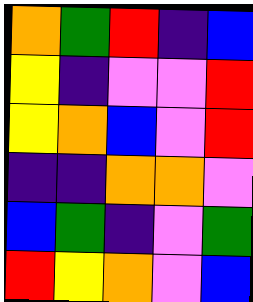[["orange", "green", "red", "indigo", "blue"], ["yellow", "indigo", "violet", "violet", "red"], ["yellow", "orange", "blue", "violet", "red"], ["indigo", "indigo", "orange", "orange", "violet"], ["blue", "green", "indigo", "violet", "green"], ["red", "yellow", "orange", "violet", "blue"]]